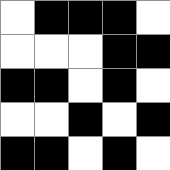[["white", "black", "black", "black", "white"], ["white", "white", "white", "black", "black"], ["black", "black", "white", "black", "white"], ["white", "white", "black", "white", "black"], ["black", "black", "white", "black", "white"]]